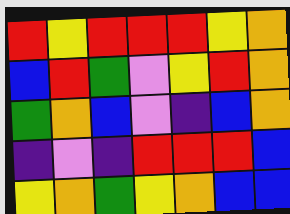[["red", "yellow", "red", "red", "red", "yellow", "orange"], ["blue", "red", "green", "violet", "yellow", "red", "orange"], ["green", "orange", "blue", "violet", "indigo", "blue", "orange"], ["indigo", "violet", "indigo", "red", "red", "red", "blue"], ["yellow", "orange", "green", "yellow", "orange", "blue", "blue"]]